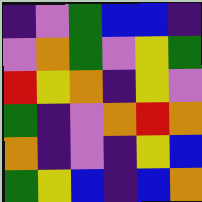[["indigo", "violet", "green", "blue", "blue", "indigo"], ["violet", "orange", "green", "violet", "yellow", "green"], ["red", "yellow", "orange", "indigo", "yellow", "violet"], ["green", "indigo", "violet", "orange", "red", "orange"], ["orange", "indigo", "violet", "indigo", "yellow", "blue"], ["green", "yellow", "blue", "indigo", "blue", "orange"]]